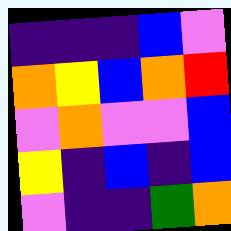[["indigo", "indigo", "indigo", "blue", "violet"], ["orange", "yellow", "blue", "orange", "red"], ["violet", "orange", "violet", "violet", "blue"], ["yellow", "indigo", "blue", "indigo", "blue"], ["violet", "indigo", "indigo", "green", "orange"]]